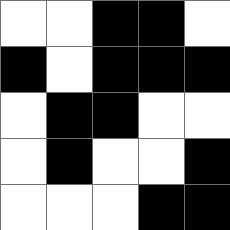[["white", "white", "black", "black", "white"], ["black", "white", "black", "black", "black"], ["white", "black", "black", "white", "white"], ["white", "black", "white", "white", "black"], ["white", "white", "white", "black", "black"]]